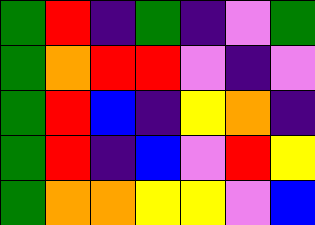[["green", "red", "indigo", "green", "indigo", "violet", "green"], ["green", "orange", "red", "red", "violet", "indigo", "violet"], ["green", "red", "blue", "indigo", "yellow", "orange", "indigo"], ["green", "red", "indigo", "blue", "violet", "red", "yellow"], ["green", "orange", "orange", "yellow", "yellow", "violet", "blue"]]